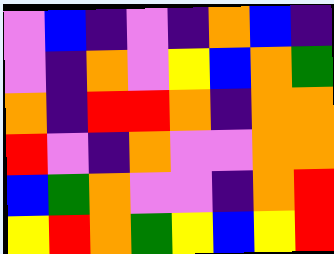[["violet", "blue", "indigo", "violet", "indigo", "orange", "blue", "indigo"], ["violet", "indigo", "orange", "violet", "yellow", "blue", "orange", "green"], ["orange", "indigo", "red", "red", "orange", "indigo", "orange", "orange"], ["red", "violet", "indigo", "orange", "violet", "violet", "orange", "orange"], ["blue", "green", "orange", "violet", "violet", "indigo", "orange", "red"], ["yellow", "red", "orange", "green", "yellow", "blue", "yellow", "red"]]